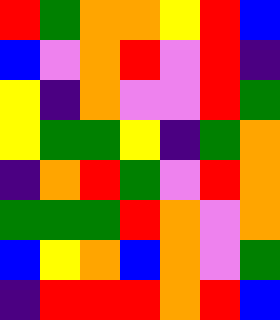[["red", "green", "orange", "orange", "yellow", "red", "blue"], ["blue", "violet", "orange", "red", "violet", "red", "indigo"], ["yellow", "indigo", "orange", "violet", "violet", "red", "green"], ["yellow", "green", "green", "yellow", "indigo", "green", "orange"], ["indigo", "orange", "red", "green", "violet", "red", "orange"], ["green", "green", "green", "red", "orange", "violet", "orange"], ["blue", "yellow", "orange", "blue", "orange", "violet", "green"], ["indigo", "red", "red", "red", "orange", "red", "blue"]]